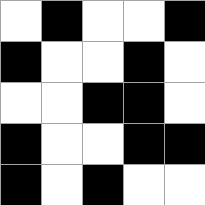[["white", "black", "white", "white", "black"], ["black", "white", "white", "black", "white"], ["white", "white", "black", "black", "white"], ["black", "white", "white", "black", "black"], ["black", "white", "black", "white", "white"]]